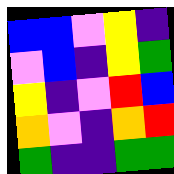[["blue", "blue", "violet", "yellow", "indigo"], ["violet", "blue", "indigo", "yellow", "green"], ["yellow", "indigo", "violet", "red", "blue"], ["orange", "violet", "indigo", "orange", "red"], ["green", "indigo", "indigo", "green", "green"]]